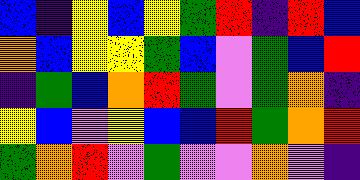[["blue", "indigo", "yellow", "blue", "yellow", "green", "red", "indigo", "red", "blue"], ["orange", "blue", "yellow", "yellow", "green", "blue", "violet", "green", "blue", "red"], ["indigo", "green", "blue", "orange", "red", "green", "violet", "green", "orange", "indigo"], ["yellow", "blue", "violet", "yellow", "blue", "blue", "red", "green", "orange", "red"], ["green", "orange", "red", "violet", "green", "violet", "violet", "orange", "violet", "indigo"]]